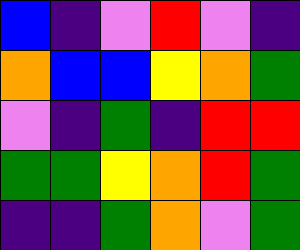[["blue", "indigo", "violet", "red", "violet", "indigo"], ["orange", "blue", "blue", "yellow", "orange", "green"], ["violet", "indigo", "green", "indigo", "red", "red"], ["green", "green", "yellow", "orange", "red", "green"], ["indigo", "indigo", "green", "orange", "violet", "green"]]